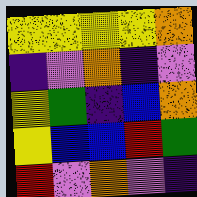[["yellow", "yellow", "yellow", "yellow", "orange"], ["indigo", "violet", "orange", "indigo", "violet"], ["yellow", "green", "indigo", "blue", "orange"], ["yellow", "blue", "blue", "red", "green"], ["red", "violet", "orange", "violet", "indigo"]]